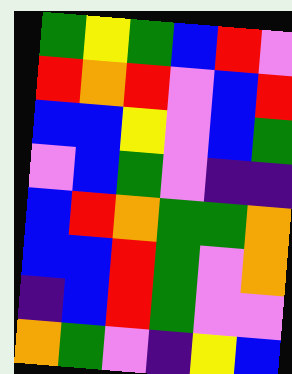[["green", "yellow", "green", "blue", "red", "violet"], ["red", "orange", "red", "violet", "blue", "red"], ["blue", "blue", "yellow", "violet", "blue", "green"], ["violet", "blue", "green", "violet", "indigo", "indigo"], ["blue", "red", "orange", "green", "green", "orange"], ["blue", "blue", "red", "green", "violet", "orange"], ["indigo", "blue", "red", "green", "violet", "violet"], ["orange", "green", "violet", "indigo", "yellow", "blue"]]